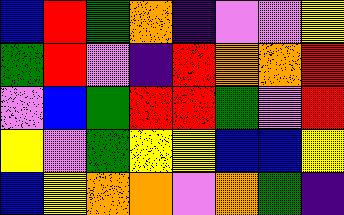[["blue", "red", "green", "orange", "indigo", "violet", "violet", "yellow"], ["green", "red", "violet", "indigo", "red", "orange", "orange", "red"], ["violet", "blue", "green", "red", "red", "green", "violet", "red"], ["yellow", "violet", "green", "yellow", "yellow", "blue", "blue", "yellow"], ["blue", "yellow", "orange", "orange", "violet", "orange", "green", "indigo"]]